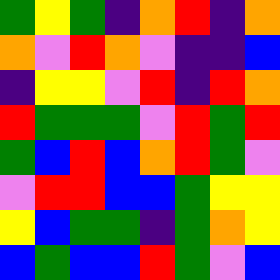[["green", "yellow", "green", "indigo", "orange", "red", "indigo", "orange"], ["orange", "violet", "red", "orange", "violet", "indigo", "indigo", "blue"], ["indigo", "yellow", "yellow", "violet", "red", "indigo", "red", "orange"], ["red", "green", "green", "green", "violet", "red", "green", "red"], ["green", "blue", "red", "blue", "orange", "red", "green", "violet"], ["violet", "red", "red", "blue", "blue", "green", "yellow", "yellow"], ["yellow", "blue", "green", "green", "indigo", "green", "orange", "yellow"], ["blue", "green", "blue", "blue", "red", "green", "violet", "blue"]]